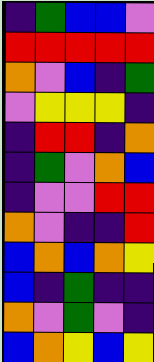[["indigo", "green", "blue", "blue", "violet"], ["red", "red", "red", "red", "red"], ["orange", "violet", "blue", "indigo", "green"], ["violet", "yellow", "yellow", "yellow", "indigo"], ["indigo", "red", "red", "indigo", "orange"], ["indigo", "green", "violet", "orange", "blue"], ["indigo", "violet", "violet", "red", "red"], ["orange", "violet", "indigo", "indigo", "red"], ["blue", "orange", "blue", "orange", "yellow"], ["blue", "indigo", "green", "indigo", "indigo"], ["orange", "violet", "green", "violet", "indigo"], ["blue", "orange", "yellow", "blue", "yellow"]]